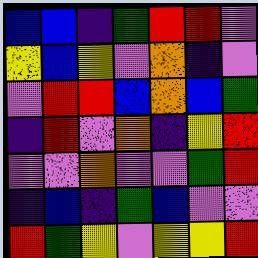[["blue", "blue", "indigo", "green", "red", "red", "violet"], ["yellow", "blue", "yellow", "violet", "orange", "indigo", "violet"], ["violet", "red", "red", "blue", "orange", "blue", "green"], ["indigo", "red", "violet", "orange", "indigo", "yellow", "red"], ["violet", "violet", "orange", "violet", "violet", "green", "red"], ["indigo", "blue", "indigo", "green", "blue", "violet", "violet"], ["red", "green", "yellow", "violet", "yellow", "yellow", "red"]]